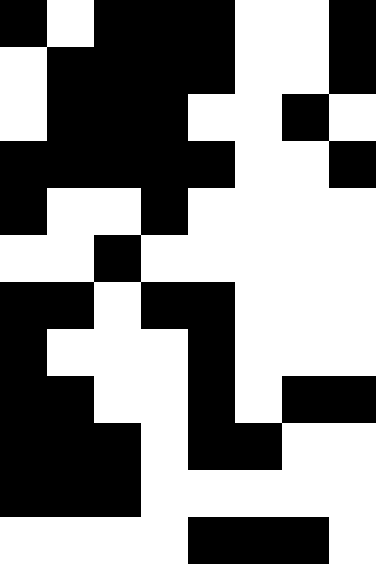[["black", "white", "black", "black", "black", "white", "white", "black"], ["white", "black", "black", "black", "black", "white", "white", "black"], ["white", "black", "black", "black", "white", "white", "black", "white"], ["black", "black", "black", "black", "black", "white", "white", "black"], ["black", "white", "white", "black", "white", "white", "white", "white"], ["white", "white", "black", "white", "white", "white", "white", "white"], ["black", "black", "white", "black", "black", "white", "white", "white"], ["black", "white", "white", "white", "black", "white", "white", "white"], ["black", "black", "white", "white", "black", "white", "black", "black"], ["black", "black", "black", "white", "black", "black", "white", "white"], ["black", "black", "black", "white", "white", "white", "white", "white"], ["white", "white", "white", "white", "black", "black", "black", "white"]]